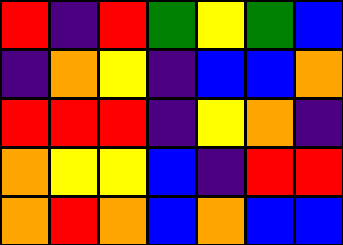[["red", "indigo", "red", "green", "yellow", "green", "blue"], ["indigo", "orange", "yellow", "indigo", "blue", "blue", "orange"], ["red", "red", "red", "indigo", "yellow", "orange", "indigo"], ["orange", "yellow", "yellow", "blue", "indigo", "red", "red"], ["orange", "red", "orange", "blue", "orange", "blue", "blue"]]